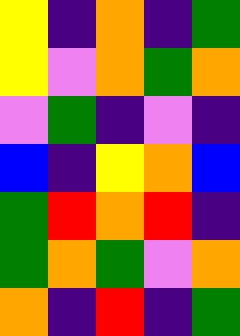[["yellow", "indigo", "orange", "indigo", "green"], ["yellow", "violet", "orange", "green", "orange"], ["violet", "green", "indigo", "violet", "indigo"], ["blue", "indigo", "yellow", "orange", "blue"], ["green", "red", "orange", "red", "indigo"], ["green", "orange", "green", "violet", "orange"], ["orange", "indigo", "red", "indigo", "green"]]